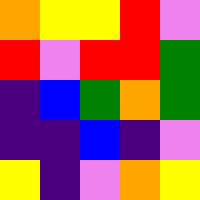[["orange", "yellow", "yellow", "red", "violet"], ["red", "violet", "red", "red", "green"], ["indigo", "blue", "green", "orange", "green"], ["indigo", "indigo", "blue", "indigo", "violet"], ["yellow", "indigo", "violet", "orange", "yellow"]]